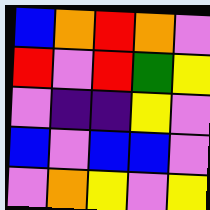[["blue", "orange", "red", "orange", "violet"], ["red", "violet", "red", "green", "yellow"], ["violet", "indigo", "indigo", "yellow", "violet"], ["blue", "violet", "blue", "blue", "violet"], ["violet", "orange", "yellow", "violet", "yellow"]]